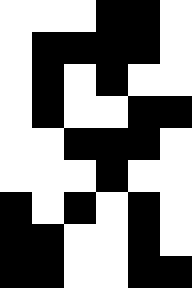[["white", "white", "white", "black", "black", "white"], ["white", "black", "black", "black", "black", "white"], ["white", "black", "white", "black", "white", "white"], ["white", "black", "white", "white", "black", "black"], ["white", "white", "black", "black", "black", "white"], ["white", "white", "white", "black", "white", "white"], ["black", "white", "black", "white", "black", "white"], ["black", "black", "white", "white", "black", "white"], ["black", "black", "white", "white", "black", "black"]]